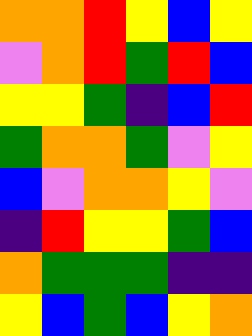[["orange", "orange", "red", "yellow", "blue", "yellow"], ["violet", "orange", "red", "green", "red", "blue"], ["yellow", "yellow", "green", "indigo", "blue", "red"], ["green", "orange", "orange", "green", "violet", "yellow"], ["blue", "violet", "orange", "orange", "yellow", "violet"], ["indigo", "red", "yellow", "yellow", "green", "blue"], ["orange", "green", "green", "green", "indigo", "indigo"], ["yellow", "blue", "green", "blue", "yellow", "orange"]]